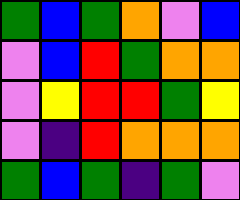[["green", "blue", "green", "orange", "violet", "blue"], ["violet", "blue", "red", "green", "orange", "orange"], ["violet", "yellow", "red", "red", "green", "yellow"], ["violet", "indigo", "red", "orange", "orange", "orange"], ["green", "blue", "green", "indigo", "green", "violet"]]